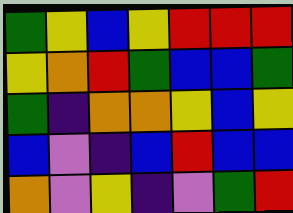[["green", "yellow", "blue", "yellow", "red", "red", "red"], ["yellow", "orange", "red", "green", "blue", "blue", "green"], ["green", "indigo", "orange", "orange", "yellow", "blue", "yellow"], ["blue", "violet", "indigo", "blue", "red", "blue", "blue"], ["orange", "violet", "yellow", "indigo", "violet", "green", "red"]]